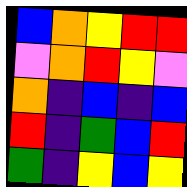[["blue", "orange", "yellow", "red", "red"], ["violet", "orange", "red", "yellow", "violet"], ["orange", "indigo", "blue", "indigo", "blue"], ["red", "indigo", "green", "blue", "red"], ["green", "indigo", "yellow", "blue", "yellow"]]